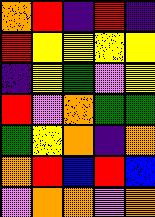[["orange", "red", "indigo", "red", "indigo"], ["red", "yellow", "yellow", "yellow", "yellow"], ["indigo", "yellow", "green", "violet", "yellow"], ["red", "violet", "orange", "green", "green"], ["green", "yellow", "orange", "indigo", "orange"], ["orange", "red", "blue", "red", "blue"], ["violet", "orange", "orange", "violet", "orange"]]